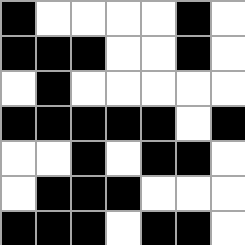[["black", "white", "white", "white", "white", "black", "white"], ["black", "black", "black", "white", "white", "black", "white"], ["white", "black", "white", "white", "white", "white", "white"], ["black", "black", "black", "black", "black", "white", "black"], ["white", "white", "black", "white", "black", "black", "white"], ["white", "black", "black", "black", "white", "white", "white"], ["black", "black", "black", "white", "black", "black", "white"]]